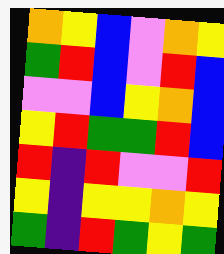[["orange", "yellow", "blue", "violet", "orange", "yellow"], ["green", "red", "blue", "violet", "red", "blue"], ["violet", "violet", "blue", "yellow", "orange", "blue"], ["yellow", "red", "green", "green", "red", "blue"], ["red", "indigo", "red", "violet", "violet", "red"], ["yellow", "indigo", "yellow", "yellow", "orange", "yellow"], ["green", "indigo", "red", "green", "yellow", "green"]]